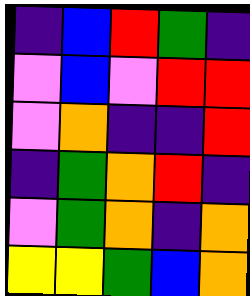[["indigo", "blue", "red", "green", "indigo"], ["violet", "blue", "violet", "red", "red"], ["violet", "orange", "indigo", "indigo", "red"], ["indigo", "green", "orange", "red", "indigo"], ["violet", "green", "orange", "indigo", "orange"], ["yellow", "yellow", "green", "blue", "orange"]]